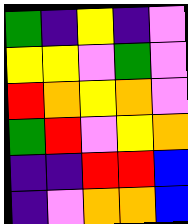[["green", "indigo", "yellow", "indigo", "violet"], ["yellow", "yellow", "violet", "green", "violet"], ["red", "orange", "yellow", "orange", "violet"], ["green", "red", "violet", "yellow", "orange"], ["indigo", "indigo", "red", "red", "blue"], ["indigo", "violet", "orange", "orange", "blue"]]